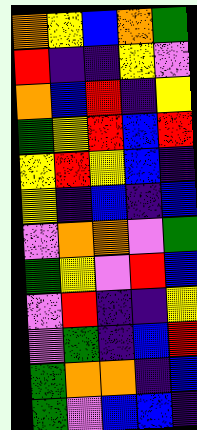[["orange", "yellow", "blue", "orange", "green"], ["red", "indigo", "indigo", "yellow", "violet"], ["orange", "blue", "red", "indigo", "yellow"], ["green", "yellow", "red", "blue", "red"], ["yellow", "red", "yellow", "blue", "indigo"], ["yellow", "indigo", "blue", "indigo", "blue"], ["violet", "orange", "orange", "violet", "green"], ["green", "yellow", "violet", "red", "blue"], ["violet", "red", "indigo", "indigo", "yellow"], ["violet", "green", "indigo", "blue", "red"], ["green", "orange", "orange", "indigo", "blue"], ["green", "violet", "blue", "blue", "indigo"]]